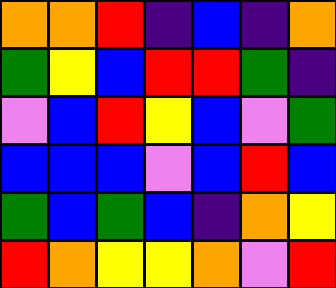[["orange", "orange", "red", "indigo", "blue", "indigo", "orange"], ["green", "yellow", "blue", "red", "red", "green", "indigo"], ["violet", "blue", "red", "yellow", "blue", "violet", "green"], ["blue", "blue", "blue", "violet", "blue", "red", "blue"], ["green", "blue", "green", "blue", "indigo", "orange", "yellow"], ["red", "orange", "yellow", "yellow", "orange", "violet", "red"]]